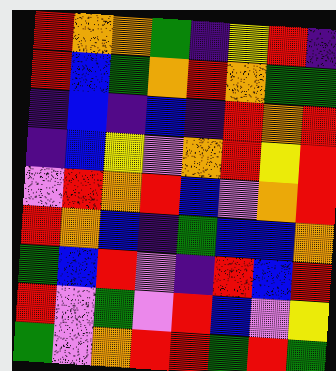[["red", "orange", "orange", "green", "indigo", "yellow", "red", "indigo"], ["red", "blue", "green", "orange", "red", "orange", "green", "green"], ["indigo", "blue", "indigo", "blue", "indigo", "red", "orange", "red"], ["indigo", "blue", "yellow", "violet", "orange", "red", "yellow", "red"], ["violet", "red", "orange", "red", "blue", "violet", "orange", "red"], ["red", "orange", "blue", "indigo", "green", "blue", "blue", "orange"], ["green", "blue", "red", "violet", "indigo", "red", "blue", "red"], ["red", "violet", "green", "violet", "red", "blue", "violet", "yellow"], ["green", "violet", "orange", "red", "red", "green", "red", "green"]]